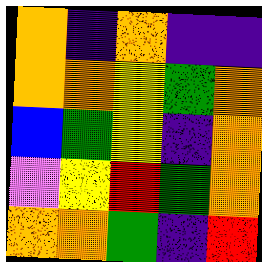[["orange", "indigo", "orange", "indigo", "indigo"], ["orange", "orange", "yellow", "green", "orange"], ["blue", "green", "yellow", "indigo", "orange"], ["violet", "yellow", "red", "green", "orange"], ["orange", "orange", "green", "indigo", "red"]]